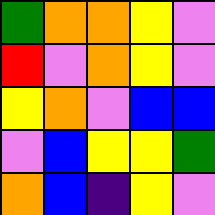[["green", "orange", "orange", "yellow", "violet"], ["red", "violet", "orange", "yellow", "violet"], ["yellow", "orange", "violet", "blue", "blue"], ["violet", "blue", "yellow", "yellow", "green"], ["orange", "blue", "indigo", "yellow", "violet"]]